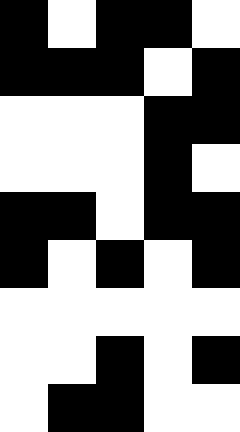[["black", "white", "black", "black", "white"], ["black", "black", "black", "white", "black"], ["white", "white", "white", "black", "black"], ["white", "white", "white", "black", "white"], ["black", "black", "white", "black", "black"], ["black", "white", "black", "white", "black"], ["white", "white", "white", "white", "white"], ["white", "white", "black", "white", "black"], ["white", "black", "black", "white", "white"]]